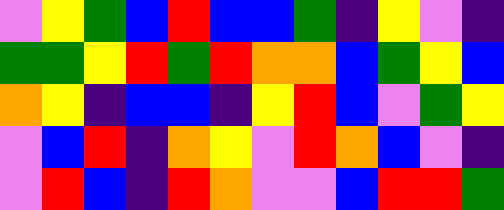[["violet", "yellow", "green", "blue", "red", "blue", "blue", "green", "indigo", "yellow", "violet", "indigo"], ["green", "green", "yellow", "red", "green", "red", "orange", "orange", "blue", "green", "yellow", "blue"], ["orange", "yellow", "indigo", "blue", "blue", "indigo", "yellow", "red", "blue", "violet", "green", "yellow"], ["violet", "blue", "red", "indigo", "orange", "yellow", "violet", "red", "orange", "blue", "violet", "indigo"], ["violet", "red", "blue", "indigo", "red", "orange", "violet", "violet", "blue", "red", "red", "green"]]